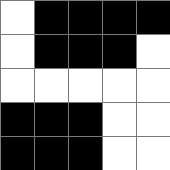[["white", "black", "black", "black", "black"], ["white", "black", "black", "black", "white"], ["white", "white", "white", "white", "white"], ["black", "black", "black", "white", "white"], ["black", "black", "black", "white", "white"]]